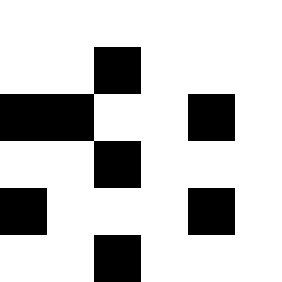[["white", "white", "white", "white", "white", "white"], ["white", "white", "black", "white", "white", "white"], ["black", "black", "white", "white", "black", "white"], ["white", "white", "black", "white", "white", "white"], ["black", "white", "white", "white", "black", "white"], ["white", "white", "black", "white", "white", "white"]]